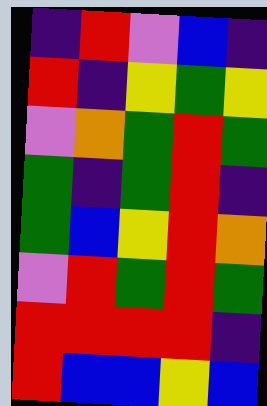[["indigo", "red", "violet", "blue", "indigo"], ["red", "indigo", "yellow", "green", "yellow"], ["violet", "orange", "green", "red", "green"], ["green", "indigo", "green", "red", "indigo"], ["green", "blue", "yellow", "red", "orange"], ["violet", "red", "green", "red", "green"], ["red", "red", "red", "red", "indigo"], ["red", "blue", "blue", "yellow", "blue"]]